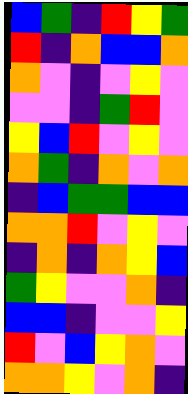[["blue", "green", "indigo", "red", "yellow", "green"], ["red", "indigo", "orange", "blue", "blue", "orange"], ["orange", "violet", "indigo", "violet", "yellow", "violet"], ["violet", "violet", "indigo", "green", "red", "violet"], ["yellow", "blue", "red", "violet", "yellow", "violet"], ["orange", "green", "indigo", "orange", "violet", "orange"], ["indigo", "blue", "green", "green", "blue", "blue"], ["orange", "orange", "red", "violet", "yellow", "violet"], ["indigo", "orange", "indigo", "orange", "yellow", "blue"], ["green", "yellow", "violet", "violet", "orange", "indigo"], ["blue", "blue", "indigo", "violet", "violet", "yellow"], ["red", "violet", "blue", "yellow", "orange", "violet"], ["orange", "orange", "yellow", "violet", "orange", "indigo"]]